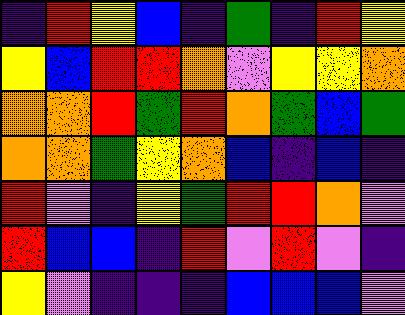[["indigo", "red", "yellow", "blue", "indigo", "green", "indigo", "red", "yellow"], ["yellow", "blue", "red", "red", "orange", "violet", "yellow", "yellow", "orange"], ["orange", "orange", "red", "green", "red", "orange", "green", "blue", "green"], ["orange", "orange", "green", "yellow", "orange", "blue", "indigo", "blue", "indigo"], ["red", "violet", "indigo", "yellow", "green", "red", "red", "orange", "violet"], ["red", "blue", "blue", "indigo", "red", "violet", "red", "violet", "indigo"], ["yellow", "violet", "indigo", "indigo", "indigo", "blue", "blue", "blue", "violet"]]